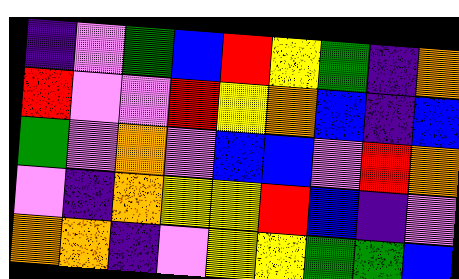[["indigo", "violet", "green", "blue", "red", "yellow", "green", "indigo", "orange"], ["red", "violet", "violet", "red", "yellow", "orange", "blue", "indigo", "blue"], ["green", "violet", "orange", "violet", "blue", "blue", "violet", "red", "orange"], ["violet", "indigo", "orange", "yellow", "yellow", "red", "blue", "indigo", "violet"], ["orange", "orange", "indigo", "violet", "yellow", "yellow", "green", "green", "blue"]]